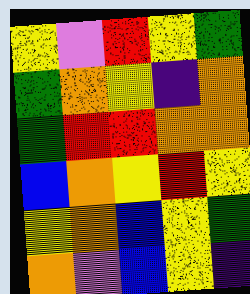[["yellow", "violet", "red", "yellow", "green"], ["green", "orange", "yellow", "indigo", "orange"], ["green", "red", "red", "orange", "orange"], ["blue", "orange", "yellow", "red", "yellow"], ["yellow", "orange", "blue", "yellow", "green"], ["orange", "violet", "blue", "yellow", "indigo"]]